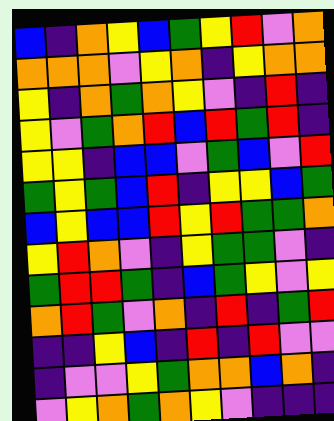[["blue", "indigo", "orange", "yellow", "blue", "green", "yellow", "red", "violet", "orange"], ["orange", "orange", "orange", "violet", "yellow", "orange", "indigo", "yellow", "orange", "orange"], ["yellow", "indigo", "orange", "green", "orange", "yellow", "violet", "indigo", "red", "indigo"], ["yellow", "violet", "green", "orange", "red", "blue", "red", "green", "red", "indigo"], ["yellow", "yellow", "indigo", "blue", "blue", "violet", "green", "blue", "violet", "red"], ["green", "yellow", "green", "blue", "red", "indigo", "yellow", "yellow", "blue", "green"], ["blue", "yellow", "blue", "blue", "red", "yellow", "red", "green", "green", "orange"], ["yellow", "red", "orange", "violet", "indigo", "yellow", "green", "green", "violet", "indigo"], ["green", "red", "red", "green", "indigo", "blue", "green", "yellow", "violet", "yellow"], ["orange", "red", "green", "violet", "orange", "indigo", "red", "indigo", "green", "red"], ["indigo", "indigo", "yellow", "blue", "indigo", "red", "indigo", "red", "violet", "violet"], ["indigo", "violet", "violet", "yellow", "green", "orange", "orange", "blue", "orange", "indigo"], ["violet", "yellow", "orange", "green", "orange", "yellow", "violet", "indigo", "indigo", "indigo"]]